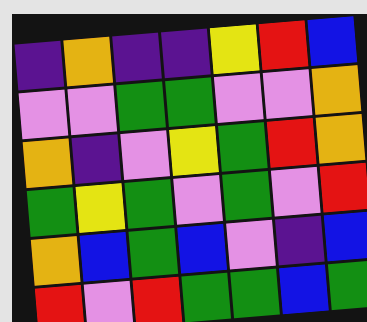[["indigo", "orange", "indigo", "indigo", "yellow", "red", "blue"], ["violet", "violet", "green", "green", "violet", "violet", "orange"], ["orange", "indigo", "violet", "yellow", "green", "red", "orange"], ["green", "yellow", "green", "violet", "green", "violet", "red"], ["orange", "blue", "green", "blue", "violet", "indigo", "blue"], ["red", "violet", "red", "green", "green", "blue", "green"]]